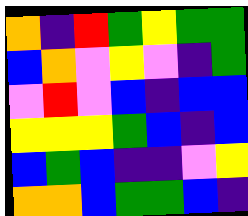[["orange", "indigo", "red", "green", "yellow", "green", "green"], ["blue", "orange", "violet", "yellow", "violet", "indigo", "green"], ["violet", "red", "violet", "blue", "indigo", "blue", "blue"], ["yellow", "yellow", "yellow", "green", "blue", "indigo", "blue"], ["blue", "green", "blue", "indigo", "indigo", "violet", "yellow"], ["orange", "orange", "blue", "green", "green", "blue", "indigo"]]